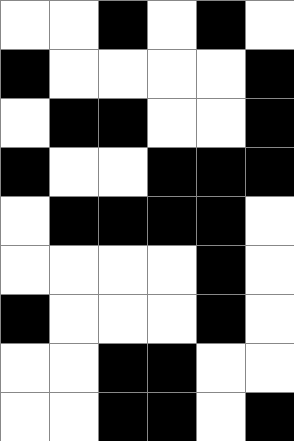[["white", "white", "black", "white", "black", "white"], ["black", "white", "white", "white", "white", "black"], ["white", "black", "black", "white", "white", "black"], ["black", "white", "white", "black", "black", "black"], ["white", "black", "black", "black", "black", "white"], ["white", "white", "white", "white", "black", "white"], ["black", "white", "white", "white", "black", "white"], ["white", "white", "black", "black", "white", "white"], ["white", "white", "black", "black", "white", "black"]]